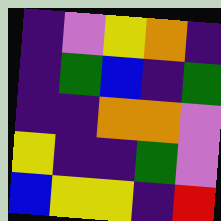[["indigo", "violet", "yellow", "orange", "indigo"], ["indigo", "green", "blue", "indigo", "green"], ["indigo", "indigo", "orange", "orange", "violet"], ["yellow", "indigo", "indigo", "green", "violet"], ["blue", "yellow", "yellow", "indigo", "red"]]